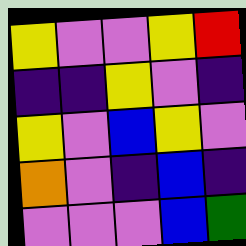[["yellow", "violet", "violet", "yellow", "red"], ["indigo", "indigo", "yellow", "violet", "indigo"], ["yellow", "violet", "blue", "yellow", "violet"], ["orange", "violet", "indigo", "blue", "indigo"], ["violet", "violet", "violet", "blue", "green"]]